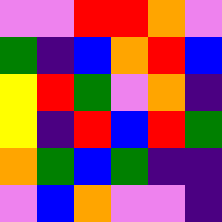[["violet", "violet", "red", "red", "orange", "violet"], ["green", "indigo", "blue", "orange", "red", "blue"], ["yellow", "red", "green", "violet", "orange", "indigo"], ["yellow", "indigo", "red", "blue", "red", "green"], ["orange", "green", "blue", "green", "indigo", "indigo"], ["violet", "blue", "orange", "violet", "violet", "indigo"]]